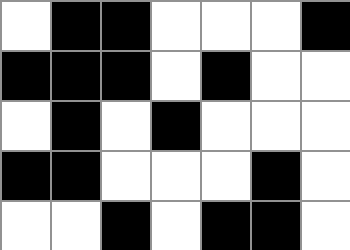[["white", "black", "black", "white", "white", "white", "black"], ["black", "black", "black", "white", "black", "white", "white"], ["white", "black", "white", "black", "white", "white", "white"], ["black", "black", "white", "white", "white", "black", "white"], ["white", "white", "black", "white", "black", "black", "white"]]